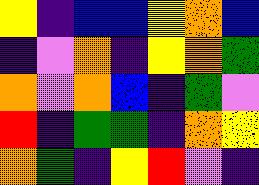[["yellow", "indigo", "blue", "blue", "yellow", "orange", "blue"], ["indigo", "violet", "orange", "indigo", "yellow", "orange", "green"], ["orange", "violet", "orange", "blue", "indigo", "green", "violet"], ["red", "indigo", "green", "green", "indigo", "orange", "yellow"], ["orange", "green", "indigo", "yellow", "red", "violet", "indigo"]]